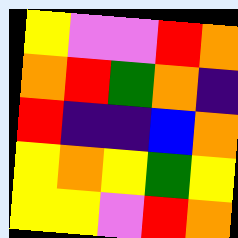[["yellow", "violet", "violet", "red", "orange"], ["orange", "red", "green", "orange", "indigo"], ["red", "indigo", "indigo", "blue", "orange"], ["yellow", "orange", "yellow", "green", "yellow"], ["yellow", "yellow", "violet", "red", "orange"]]